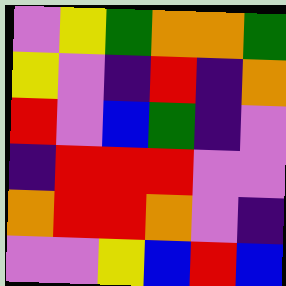[["violet", "yellow", "green", "orange", "orange", "green"], ["yellow", "violet", "indigo", "red", "indigo", "orange"], ["red", "violet", "blue", "green", "indigo", "violet"], ["indigo", "red", "red", "red", "violet", "violet"], ["orange", "red", "red", "orange", "violet", "indigo"], ["violet", "violet", "yellow", "blue", "red", "blue"]]